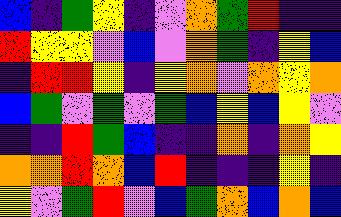[["blue", "indigo", "green", "yellow", "indigo", "violet", "orange", "green", "red", "indigo", "indigo"], ["red", "yellow", "yellow", "violet", "blue", "violet", "orange", "green", "indigo", "yellow", "blue"], ["indigo", "red", "red", "yellow", "indigo", "yellow", "orange", "violet", "orange", "yellow", "orange"], ["blue", "green", "violet", "green", "violet", "green", "blue", "yellow", "blue", "yellow", "violet"], ["indigo", "indigo", "red", "green", "blue", "indigo", "indigo", "orange", "indigo", "orange", "yellow"], ["orange", "orange", "red", "orange", "blue", "red", "indigo", "indigo", "indigo", "yellow", "indigo"], ["yellow", "violet", "green", "red", "violet", "blue", "green", "orange", "blue", "orange", "blue"]]